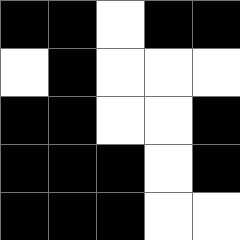[["black", "black", "white", "black", "black"], ["white", "black", "white", "white", "white"], ["black", "black", "white", "white", "black"], ["black", "black", "black", "white", "black"], ["black", "black", "black", "white", "white"]]